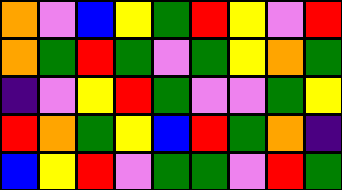[["orange", "violet", "blue", "yellow", "green", "red", "yellow", "violet", "red"], ["orange", "green", "red", "green", "violet", "green", "yellow", "orange", "green"], ["indigo", "violet", "yellow", "red", "green", "violet", "violet", "green", "yellow"], ["red", "orange", "green", "yellow", "blue", "red", "green", "orange", "indigo"], ["blue", "yellow", "red", "violet", "green", "green", "violet", "red", "green"]]